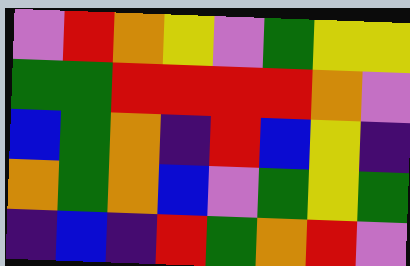[["violet", "red", "orange", "yellow", "violet", "green", "yellow", "yellow"], ["green", "green", "red", "red", "red", "red", "orange", "violet"], ["blue", "green", "orange", "indigo", "red", "blue", "yellow", "indigo"], ["orange", "green", "orange", "blue", "violet", "green", "yellow", "green"], ["indigo", "blue", "indigo", "red", "green", "orange", "red", "violet"]]